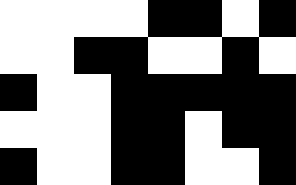[["white", "white", "white", "white", "black", "black", "white", "black"], ["white", "white", "black", "black", "white", "white", "black", "white"], ["black", "white", "white", "black", "black", "black", "black", "black"], ["white", "white", "white", "black", "black", "white", "black", "black"], ["black", "white", "white", "black", "black", "white", "white", "black"]]